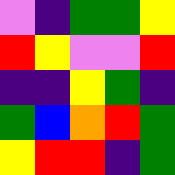[["violet", "indigo", "green", "green", "yellow"], ["red", "yellow", "violet", "violet", "red"], ["indigo", "indigo", "yellow", "green", "indigo"], ["green", "blue", "orange", "red", "green"], ["yellow", "red", "red", "indigo", "green"]]